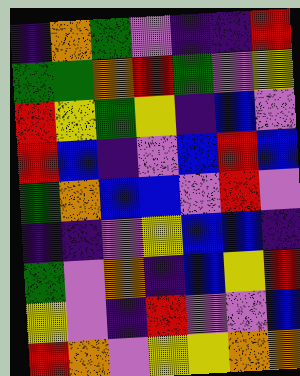[["indigo", "orange", "green", "violet", "indigo", "indigo", "red"], ["green", "green", "orange", "red", "green", "violet", "yellow"], ["red", "yellow", "green", "yellow", "indigo", "blue", "violet"], ["red", "blue", "indigo", "violet", "blue", "red", "blue"], ["green", "orange", "blue", "blue", "violet", "red", "violet"], ["indigo", "indigo", "violet", "yellow", "blue", "blue", "indigo"], ["green", "violet", "orange", "indigo", "blue", "yellow", "red"], ["yellow", "violet", "indigo", "red", "violet", "violet", "blue"], ["red", "orange", "violet", "yellow", "yellow", "orange", "orange"]]